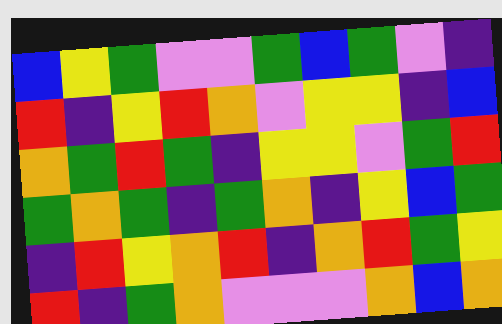[["blue", "yellow", "green", "violet", "violet", "green", "blue", "green", "violet", "indigo"], ["red", "indigo", "yellow", "red", "orange", "violet", "yellow", "yellow", "indigo", "blue"], ["orange", "green", "red", "green", "indigo", "yellow", "yellow", "violet", "green", "red"], ["green", "orange", "green", "indigo", "green", "orange", "indigo", "yellow", "blue", "green"], ["indigo", "red", "yellow", "orange", "red", "indigo", "orange", "red", "green", "yellow"], ["red", "indigo", "green", "orange", "violet", "violet", "violet", "orange", "blue", "orange"]]